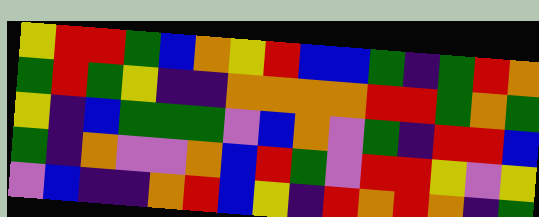[["yellow", "red", "red", "green", "blue", "orange", "yellow", "red", "blue", "blue", "green", "indigo", "green", "red", "orange"], ["green", "red", "green", "yellow", "indigo", "indigo", "orange", "orange", "orange", "orange", "red", "red", "green", "orange", "green"], ["yellow", "indigo", "blue", "green", "green", "green", "violet", "blue", "orange", "violet", "green", "indigo", "red", "red", "blue"], ["green", "indigo", "orange", "violet", "violet", "orange", "blue", "red", "green", "violet", "red", "red", "yellow", "violet", "yellow"], ["violet", "blue", "indigo", "indigo", "orange", "red", "blue", "yellow", "indigo", "red", "orange", "red", "orange", "indigo", "green"]]